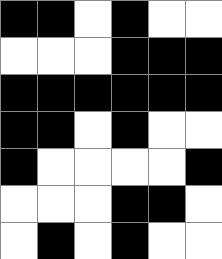[["black", "black", "white", "black", "white", "white"], ["white", "white", "white", "black", "black", "black"], ["black", "black", "black", "black", "black", "black"], ["black", "black", "white", "black", "white", "white"], ["black", "white", "white", "white", "white", "black"], ["white", "white", "white", "black", "black", "white"], ["white", "black", "white", "black", "white", "white"]]